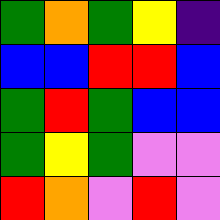[["green", "orange", "green", "yellow", "indigo"], ["blue", "blue", "red", "red", "blue"], ["green", "red", "green", "blue", "blue"], ["green", "yellow", "green", "violet", "violet"], ["red", "orange", "violet", "red", "violet"]]